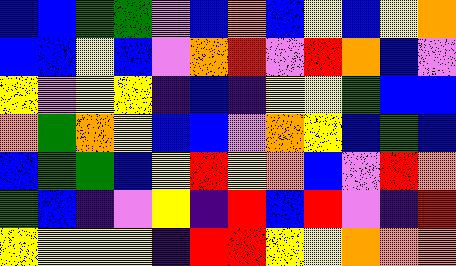[["blue", "blue", "green", "green", "violet", "blue", "orange", "blue", "yellow", "blue", "yellow", "orange"], ["blue", "blue", "yellow", "blue", "violet", "orange", "red", "violet", "red", "orange", "blue", "violet"], ["yellow", "violet", "yellow", "yellow", "indigo", "blue", "indigo", "yellow", "yellow", "green", "blue", "blue"], ["orange", "green", "orange", "yellow", "blue", "blue", "violet", "orange", "yellow", "blue", "green", "blue"], ["blue", "green", "green", "blue", "yellow", "red", "yellow", "orange", "blue", "violet", "red", "orange"], ["green", "blue", "indigo", "violet", "yellow", "indigo", "red", "blue", "red", "violet", "indigo", "red"], ["yellow", "yellow", "yellow", "yellow", "indigo", "red", "red", "yellow", "yellow", "orange", "orange", "orange"]]